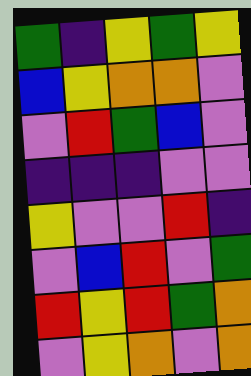[["green", "indigo", "yellow", "green", "yellow"], ["blue", "yellow", "orange", "orange", "violet"], ["violet", "red", "green", "blue", "violet"], ["indigo", "indigo", "indigo", "violet", "violet"], ["yellow", "violet", "violet", "red", "indigo"], ["violet", "blue", "red", "violet", "green"], ["red", "yellow", "red", "green", "orange"], ["violet", "yellow", "orange", "violet", "orange"]]